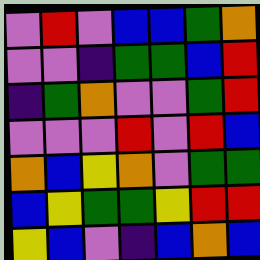[["violet", "red", "violet", "blue", "blue", "green", "orange"], ["violet", "violet", "indigo", "green", "green", "blue", "red"], ["indigo", "green", "orange", "violet", "violet", "green", "red"], ["violet", "violet", "violet", "red", "violet", "red", "blue"], ["orange", "blue", "yellow", "orange", "violet", "green", "green"], ["blue", "yellow", "green", "green", "yellow", "red", "red"], ["yellow", "blue", "violet", "indigo", "blue", "orange", "blue"]]